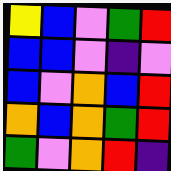[["yellow", "blue", "violet", "green", "red"], ["blue", "blue", "violet", "indigo", "violet"], ["blue", "violet", "orange", "blue", "red"], ["orange", "blue", "orange", "green", "red"], ["green", "violet", "orange", "red", "indigo"]]